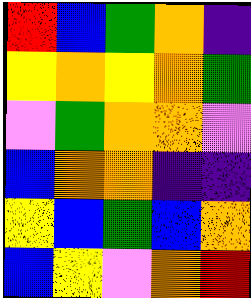[["red", "blue", "green", "orange", "indigo"], ["yellow", "orange", "yellow", "orange", "green"], ["violet", "green", "orange", "orange", "violet"], ["blue", "orange", "orange", "indigo", "indigo"], ["yellow", "blue", "green", "blue", "orange"], ["blue", "yellow", "violet", "orange", "red"]]